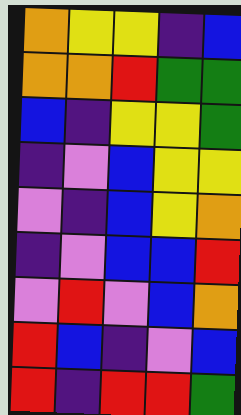[["orange", "yellow", "yellow", "indigo", "blue"], ["orange", "orange", "red", "green", "green"], ["blue", "indigo", "yellow", "yellow", "green"], ["indigo", "violet", "blue", "yellow", "yellow"], ["violet", "indigo", "blue", "yellow", "orange"], ["indigo", "violet", "blue", "blue", "red"], ["violet", "red", "violet", "blue", "orange"], ["red", "blue", "indigo", "violet", "blue"], ["red", "indigo", "red", "red", "green"]]